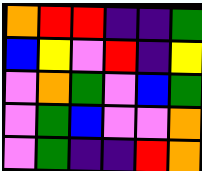[["orange", "red", "red", "indigo", "indigo", "green"], ["blue", "yellow", "violet", "red", "indigo", "yellow"], ["violet", "orange", "green", "violet", "blue", "green"], ["violet", "green", "blue", "violet", "violet", "orange"], ["violet", "green", "indigo", "indigo", "red", "orange"]]